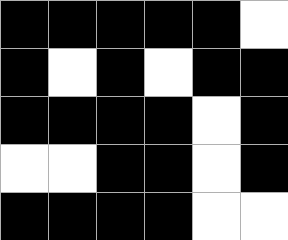[["black", "black", "black", "black", "black", "white"], ["black", "white", "black", "white", "black", "black"], ["black", "black", "black", "black", "white", "black"], ["white", "white", "black", "black", "white", "black"], ["black", "black", "black", "black", "white", "white"]]